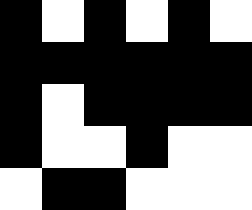[["black", "white", "black", "white", "black", "white"], ["black", "black", "black", "black", "black", "black"], ["black", "white", "black", "black", "black", "black"], ["black", "white", "white", "black", "white", "white"], ["white", "black", "black", "white", "white", "white"]]